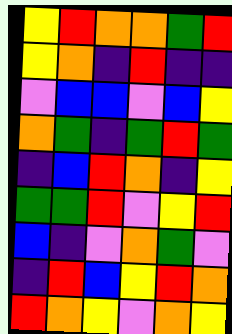[["yellow", "red", "orange", "orange", "green", "red"], ["yellow", "orange", "indigo", "red", "indigo", "indigo"], ["violet", "blue", "blue", "violet", "blue", "yellow"], ["orange", "green", "indigo", "green", "red", "green"], ["indigo", "blue", "red", "orange", "indigo", "yellow"], ["green", "green", "red", "violet", "yellow", "red"], ["blue", "indigo", "violet", "orange", "green", "violet"], ["indigo", "red", "blue", "yellow", "red", "orange"], ["red", "orange", "yellow", "violet", "orange", "yellow"]]